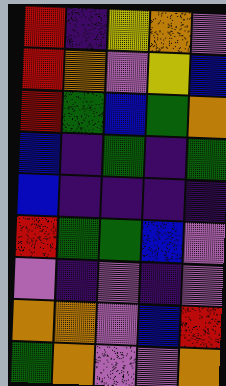[["red", "indigo", "yellow", "orange", "violet"], ["red", "orange", "violet", "yellow", "blue"], ["red", "green", "blue", "green", "orange"], ["blue", "indigo", "green", "indigo", "green"], ["blue", "indigo", "indigo", "indigo", "indigo"], ["red", "green", "green", "blue", "violet"], ["violet", "indigo", "violet", "indigo", "violet"], ["orange", "orange", "violet", "blue", "red"], ["green", "orange", "violet", "violet", "orange"]]